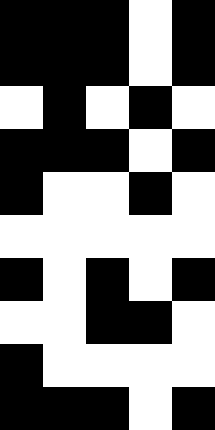[["black", "black", "black", "white", "black"], ["black", "black", "black", "white", "black"], ["white", "black", "white", "black", "white"], ["black", "black", "black", "white", "black"], ["black", "white", "white", "black", "white"], ["white", "white", "white", "white", "white"], ["black", "white", "black", "white", "black"], ["white", "white", "black", "black", "white"], ["black", "white", "white", "white", "white"], ["black", "black", "black", "white", "black"]]